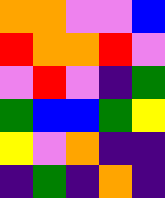[["orange", "orange", "violet", "violet", "blue"], ["red", "orange", "orange", "red", "violet"], ["violet", "red", "violet", "indigo", "green"], ["green", "blue", "blue", "green", "yellow"], ["yellow", "violet", "orange", "indigo", "indigo"], ["indigo", "green", "indigo", "orange", "indigo"]]